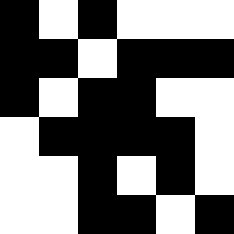[["black", "white", "black", "white", "white", "white"], ["black", "black", "white", "black", "black", "black"], ["black", "white", "black", "black", "white", "white"], ["white", "black", "black", "black", "black", "white"], ["white", "white", "black", "white", "black", "white"], ["white", "white", "black", "black", "white", "black"]]